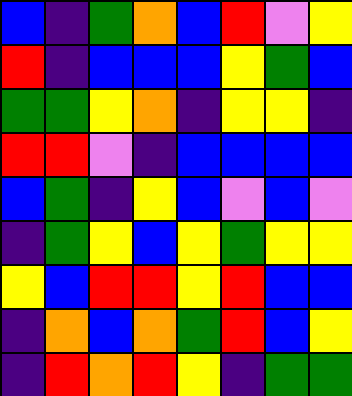[["blue", "indigo", "green", "orange", "blue", "red", "violet", "yellow"], ["red", "indigo", "blue", "blue", "blue", "yellow", "green", "blue"], ["green", "green", "yellow", "orange", "indigo", "yellow", "yellow", "indigo"], ["red", "red", "violet", "indigo", "blue", "blue", "blue", "blue"], ["blue", "green", "indigo", "yellow", "blue", "violet", "blue", "violet"], ["indigo", "green", "yellow", "blue", "yellow", "green", "yellow", "yellow"], ["yellow", "blue", "red", "red", "yellow", "red", "blue", "blue"], ["indigo", "orange", "blue", "orange", "green", "red", "blue", "yellow"], ["indigo", "red", "orange", "red", "yellow", "indigo", "green", "green"]]